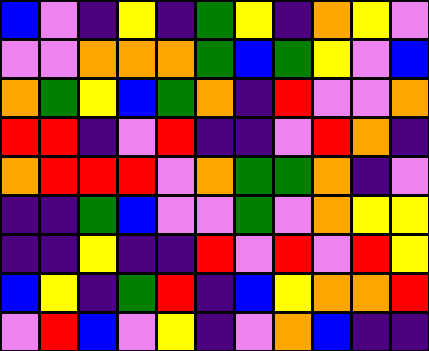[["blue", "violet", "indigo", "yellow", "indigo", "green", "yellow", "indigo", "orange", "yellow", "violet"], ["violet", "violet", "orange", "orange", "orange", "green", "blue", "green", "yellow", "violet", "blue"], ["orange", "green", "yellow", "blue", "green", "orange", "indigo", "red", "violet", "violet", "orange"], ["red", "red", "indigo", "violet", "red", "indigo", "indigo", "violet", "red", "orange", "indigo"], ["orange", "red", "red", "red", "violet", "orange", "green", "green", "orange", "indigo", "violet"], ["indigo", "indigo", "green", "blue", "violet", "violet", "green", "violet", "orange", "yellow", "yellow"], ["indigo", "indigo", "yellow", "indigo", "indigo", "red", "violet", "red", "violet", "red", "yellow"], ["blue", "yellow", "indigo", "green", "red", "indigo", "blue", "yellow", "orange", "orange", "red"], ["violet", "red", "blue", "violet", "yellow", "indigo", "violet", "orange", "blue", "indigo", "indigo"]]